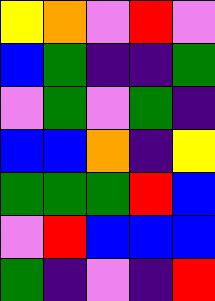[["yellow", "orange", "violet", "red", "violet"], ["blue", "green", "indigo", "indigo", "green"], ["violet", "green", "violet", "green", "indigo"], ["blue", "blue", "orange", "indigo", "yellow"], ["green", "green", "green", "red", "blue"], ["violet", "red", "blue", "blue", "blue"], ["green", "indigo", "violet", "indigo", "red"]]